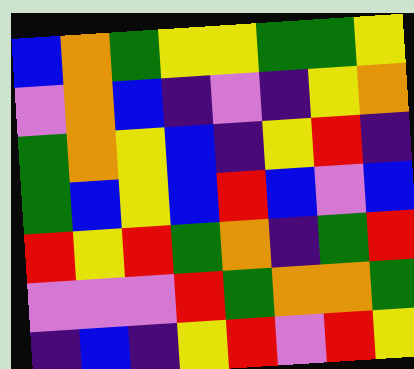[["blue", "orange", "green", "yellow", "yellow", "green", "green", "yellow"], ["violet", "orange", "blue", "indigo", "violet", "indigo", "yellow", "orange"], ["green", "orange", "yellow", "blue", "indigo", "yellow", "red", "indigo"], ["green", "blue", "yellow", "blue", "red", "blue", "violet", "blue"], ["red", "yellow", "red", "green", "orange", "indigo", "green", "red"], ["violet", "violet", "violet", "red", "green", "orange", "orange", "green"], ["indigo", "blue", "indigo", "yellow", "red", "violet", "red", "yellow"]]